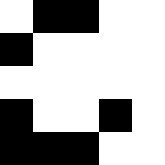[["white", "black", "black", "white", "white"], ["black", "white", "white", "white", "white"], ["white", "white", "white", "white", "white"], ["black", "white", "white", "black", "white"], ["black", "black", "black", "white", "white"]]